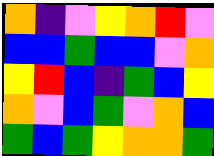[["orange", "indigo", "violet", "yellow", "orange", "red", "violet"], ["blue", "blue", "green", "blue", "blue", "violet", "orange"], ["yellow", "red", "blue", "indigo", "green", "blue", "yellow"], ["orange", "violet", "blue", "green", "violet", "orange", "blue"], ["green", "blue", "green", "yellow", "orange", "orange", "green"]]